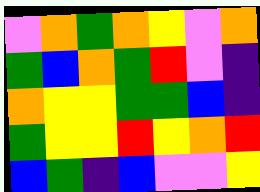[["violet", "orange", "green", "orange", "yellow", "violet", "orange"], ["green", "blue", "orange", "green", "red", "violet", "indigo"], ["orange", "yellow", "yellow", "green", "green", "blue", "indigo"], ["green", "yellow", "yellow", "red", "yellow", "orange", "red"], ["blue", "green", "indigo", "blue", "violet", "violet", "yellow"]]